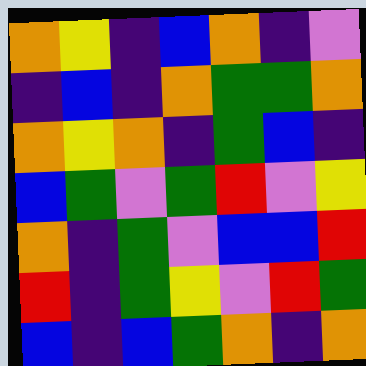[["orange", "yellow", "indigo", "blue", "orange", "indigo", "violet"], ["indigo", "blue", "indigo", "orange", "green", "green", "orange"], ["orange", "yellow", "orange", "indigo", "green", "blue", "indigo"], ["blue", "green", "violet", "green", "red", "violet", "yellow"], ["orange", "indigo", "green", "violet", "blue", "blue", "red"], ["red", "indigo", "green", "yellow", "violet", "red", "green"], ["blue", "indigo", "blue", "green", "orange", "indigo", "orange"]]